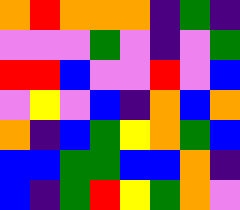[["orange", "red", "orange", "orange", "orange", "indigo", "green", "indigo"], ["violet", "violet", "violet", "green", "violet", "indigo", "violet", "green"], ["red", "red", "blue", "violet", "violet", "red", "violet", "blue"], ["violet", "yellow", "violet", "blue", "indigo", "orange", "blue", "orange"], ["orange", "indigo", "blue", "green", "yellow", "orange", "green", "blue"], ["blue", "blue", "green", "green", "blue", "blue", "orange", "indigo"], ["blue", "indigo", "green", "red", "yellow", "green", "orange", "violet"]]